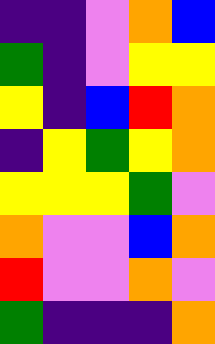[["indigo", "indigo", "violet", "orange", "blue"], ["green", "indigo", "violet", "yellow", "yellow"], ["yellow", "indigo", "blue", "red", "orange"], ["indigo", "yellow", "green", "yellow", "orange"], ["yellow", "yellow", "yellow", "green", "violet"], ["orange", "violet", "violet", "blue", "orange"], ["red", "violet", "violet", "orange", "violet"], ["green", "indigo", "indigo", "indigo", "orange"]]